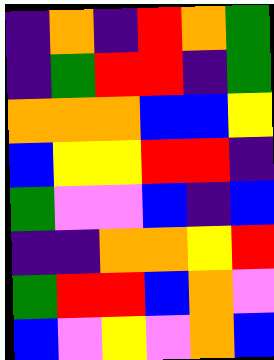[["indigo", "orange", "indigo", "red", "orange", "green"], ["indigo", "green", "red", "red", "indigo", "green"], ["orange", "orange", "orange", "blue", "blue", "yellow"], ["blue", "yellow", "yellow", "red", "red", "indigo"], ["green", "violet", "violet", "blue", "indigo", "blue"], ["indigo", "indigo", "orange", "orange", "yellow", "red"], ["green", "red", "red", "blue", "orange", "violet"], ["blue", "violet", "yellow", "violet", "orange", "blue"]]